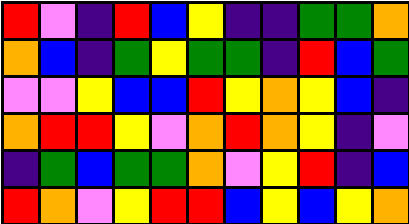[["red", "violet", "indigo", "red", "blue", "yellow", "indigo", "indigo", "green", "green", "orange"], ["orange", "blue", "indigo", "green", "yellow", "green", "green", "indigo", "red", "blue", "green"], ["violet", "violet", "yellow", "blue", "blue", "red", "yellow", "orange", "yellow", "blue", "indigo"], ["orange", "red", "red", "yellow", "violet", "orange", "red", "orange", "yellow", "indigo", "violet"], ["indigo", "green", "blue", "green", "green", "orange", "violet", "yellow", "red", "indigo", "blue"], ["red", "orange", "violet", "yellow", "red", "red", "blue", "yellow", "blue", "yellow", "orange"]]